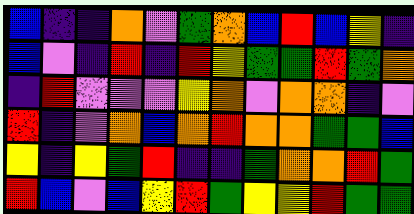[["blue", "indigo", "indigo", "orange", "violet", "green", "orange", "blue", "red", "blue", "yellow", "indigo"], ["blue", "violet", "indigo", "red", "indigo", "red", "yellow", "green", "green", "red", "green", "orange"], ["indigo", "red", "violet", "violet", "violet", "yellow", "orange", "violet", "orange", "orange", "indigo", "violet"], ["red", "indigo", "violet", "orange", "blue", "orange", "red", "orange", "orange", "green", "green", "blue"], ["yellow", "indigo", "yellow", "green", "red", "indigo", "indigo", "green", "orange", "orange", "red", "green"], ["red", "blue", "violet", "blue", "yellow", "red", "green", "yellow", "yellow", "red", "green", "green"]]